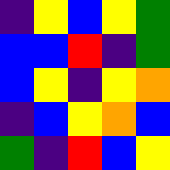[["indigo", "yellow", "blue", "yellow", "green"], ["blue", "blue", "red", "indigo", "green"], ["blue", "yellow", "indigo", "yellow", "orange"], ["indigo", "blue", "yellow", "orange", "blue"], ["green", "indigo", "red", "blue", "yellow"]]